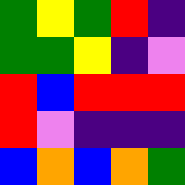[["green", "yellow", "green", "red", "indigo"], ["green", "green", "yellow", "indigo", "violet"], ["red", "blue", "red", "red", "red"], ["red", "violet", "indigo", "indigo", "indigo"], ["blue", "orange", "blue", "orange", "green"]]